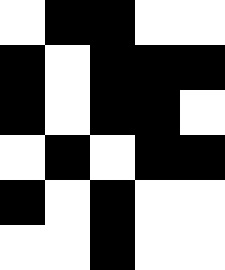[["white", "black", "black", "white", "white"], ["black", "white", "black", "black", "black"], ["black", "white", "black", "black", "white"], ["white", "black", "white", "black", "black"], ["black", "white", "black", "white", "white"], ["white", "white", "black", "white", "white"]]